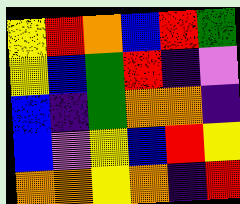[["yellow", "red", "orange", "blue", "red", "green"], ["yellow", "blue", "green", "red", "indigo", "violet"], ["blue", "indigo", "green", "orange", "orange", "indigo"], ["blue", "violet", "yellow", "blue", "red", "yellow"], ["orange", "orange", "yellow", "orange", "indigo", "red"]]